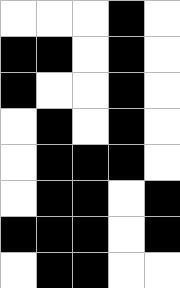[["white", "white", "white", "black", "white"], ["black", "black", "white", "black", "white"], ["black", "white", "white", "black", "white"], ["white", "black", "white", "black", "white"], ["white", "black", "black", "black", "white"], ["white", "black", "black", "white", "black"], ["black", "black", "black", "white", "black"], ["white", "black", "black", "white", "white"]]